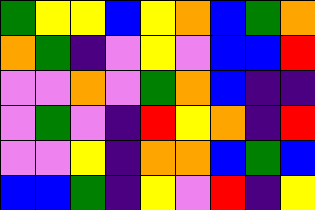[["green", "yellow", "yellow", "blue", "yellow", "orange", "blue", "green", "orange"], ["orange", "green", "indigo", "violet", "yellow", "violet", "blue", "blue", "red"], ["violet", "violet", "orange", "violet", "green", "orange", "blue", "indigo", "indigo"], ["violet", "green", "violet", "indigo", "red", "yellow", "orange", "indigo", "red"], ["violet", "violet", "yellow", "indigo", "orange", "orange", "blue", "green", "blue"], ["blue", "blue", "green", "indigo", "yellow", "violet", "red", "indigo", "yellow"]]